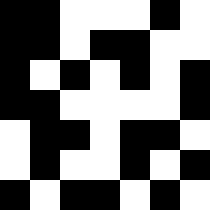[["black", "black", "white", "white", "white", "black", "white"], ["black", "black", "white", "black", "black", "white", "white"], ["black", "white", "black", "white", "black", "white", "black"], ["black", "black", "white", "white", "white", "white", "black"], ["white", "black", "black", "white", "black", "black", "white"], ["white", "black", "white", "white", "black", "white", "black"], ["black", "white", "black", "black", "white", "black", "white"]]